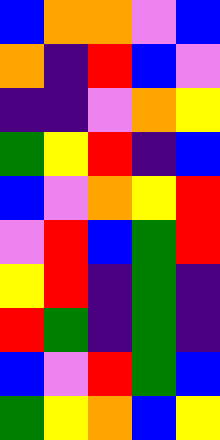[["blue", "orange", "orange", "violet", "blue"], ["orange", "indigo", "red", "blue", "violet"], ["indigo", "indigo", "violet", "orange", "yellow"], ["green", "yellow", "red", "indigo", "blue"], ["blue", "violet", "orange", "yellow", "red"], ["violet", "red", "blue", "green", "red"], ["yellow", "red", "indigo", "green", "indigo"], ["red", "green", "indigo", "green", "indigo"], ["blue", "violet", "red", "green", "blue"], ["green", "yellow", "orange", "blue", "yellow"]]